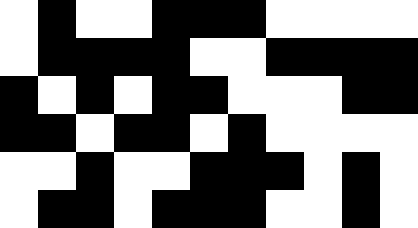[["white", "black", "white", "white", "black", "black", "black", "white", "white", "white", "white"], ["white", "black", "black", "black", "black", "white", "white", "black", "black", "black", "black"], ["black", "white", "black", "white", "black", "black", "white", "white", "white", "black", "black"], ["black", "black", "white", "black", "black", "white", "black", "white", "white", "white", "white"], ["white", "white", "black", "white", "white", "black", "black", "black", "white", "black", "white"], ["white", "black", "black", "white", "black", "black", "black", "white", "white", "black", "white"]]